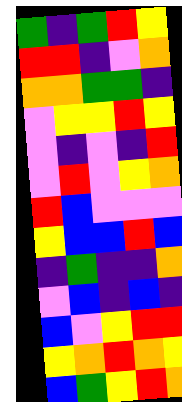[["green", "indigo", "green", "red", "yellow"], ["red", "red", "indigo", "violet", "orange"], ["orange", "orange", "green", "green", "indigo"], ["violet", "yellow", "yellow", "red", "yellow"], ["violet", "indigo", "violet", "indigo", "red"], ["violet", "red", "violet", "yellow", "orange"], ["red", "blue", "violet", "violet", "violet"], ["yellow", "blue", "blue", "red", "blue"], ["indigo", "green", "indigo", "indigo", "orange"], ["violet", "blue", "indigo", "blue", "indigo"], ["blue", "violet", "yellow", "red", "red"], ["yellow", "orange", "red", "orange", "yellow"], ["blue", "green", "yellow", "red", "orange"]]